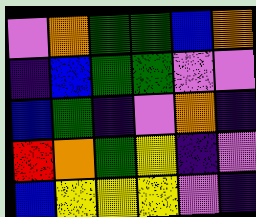[["violet", "orange", "green", "green", "blue", "orange"], ["indigo", "blue", "green", "green", "violet", "violet"], ["blue", "green", "indigo", "violet", "orange", "indigo"], ["red", "orange", "green", "yellow", "indigo", "violet"], ["blue", "yellow", "yellow", "yellow", "violet", "indigo"]]